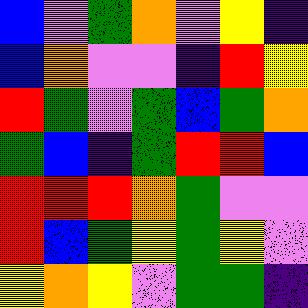[["blue", "violet", "green", "orange", "violet", "yellow", "indigo"], ["blue", "orange", "violet", "violet", "indigo", "red", "yellow"], ["red", "green", "violet", "green", "blue", "green", "orange"], ["green", "blue", "indigo", "green", "red", "red", "blue"], ["red", "red", "red", "orange", "green", "violet", "violet"], ["red", "blue", "green", "yellow", "green", "yellow", "violet"], ["yellow", "orange", "yellow", "violet", "green", "green", "indigo"]]